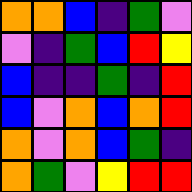[["orange", "orange", "blue", "indigo", "green", "violet"], ["violet", "indigo", "green", "blue", "red", "yellow"], ["blue", "indigo", "indigo", "green", "indigo", "red"], ["blue", "violet", "orange", "blue", "orange", "red"], ["orange", "violet", "orange", "blue", "green", "indigo"], ["orange", "green", "violet", "yellow", "red", "red"]]